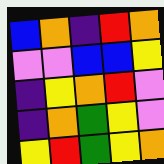[["blue", "orange", "indigo", "red", "orange"], ["violet", "violet", "blue", "blue", "yellow"], ["indigo", "yellow", "orange", "red", "violet"], ["indigo", "orange", "green", "yellow", "violet"], ["yellow", "red", "green", "yellow", "orange"]]